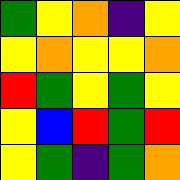[["green", "yellow", "orange", "indigo", "yellow"], ["yellow", "orange", "yellow", "yellow", "orange"], ["red", "green", "yellow", "green", "yellow"], ["yellow", "blue", "red", "green", "red"], ["yellow", "green", "indigo", "green", "orange"]]